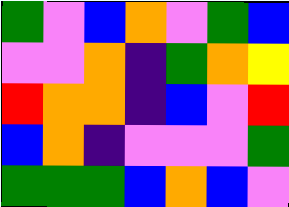[["green", "violet", "blue", "orange", "violet", "green", "blue"], ["violet", "violet", "orange", "indigo", "green", "orange", "yellow"], ["red", "orange", "orange", "indigo", "blue", "violet", "red"], ["blue", "orange", "indigo", "violet", "violet", "violet", "green"], ["green", "green", "green", "blue", "orange", "blue", "violet"]]